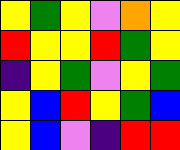[["yellow", "green", "yellow", "violet", "orange", "yellow"], ["red", "yellow", "yellow", "red", "green", "yellow"], ["indigo", "yellow", "green", "violet", "yellow", "green"], ["yellow", "blue", "red", "yellow", "green", "blue"], ["yellow", "blue", "violet", "indigo", "red", "red"]]